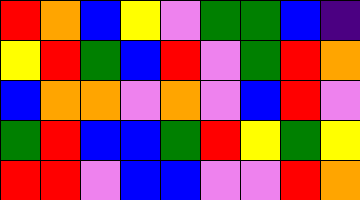[["red", "orange", "blue", "yellow", "violet", "green", "green", "blue", "indigo"], ["yellow", "red", "green", "blue", "red", "violet", "green", "red", "orange"], ["blue", "orange", "orange", "violet", "orange", "violet", "blue", "red", "violet"], ["green", "red", "blue", "blue", "green", "red", "yellow", "green", "yellow"], ["red", "red", "violet", "blue", "blue", "violet", "violet", "red", "orange"]]